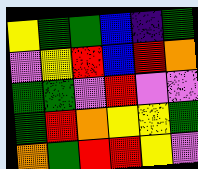[["yellow", "green", "green", "blue", "indigo", "green"], ["violet", "yellow", "red", "blue", "red", "orange"], ["green", "green", "violet", "red", "violet", "violet"], ["green", "red", "orange", "yellow", "yellow", "green"], ["orange", "green", "red", "red", "yellow", "violet"]]